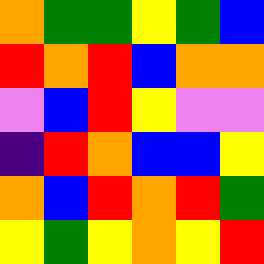[["orange", "green", "green", "yellow", "green", "blue"], ["red", "orange", "red", "blue", "orange", "orange"], ["violet", "blue", "red", "yellow", "violet", "violet"], ["indigo", "red", "orange", "blue", "blue", "yellow"], ["orange", "blue", "red", "orange", "red", "green"], ["yellow", "green", "yellow", "orange", "yellow", "red"]]